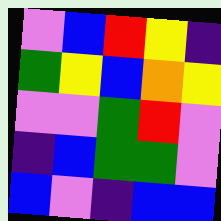[["violet", "blue", "red", "yellow", "indigo"], ["green", "yellow", "blue", "orange", "yellow"], ["violet", "violet", "green", "red", "violet"], ["indigo", "blue", "green", "green", "violet"], ["blue", "violet", "indigo", "blue", "blue"]]